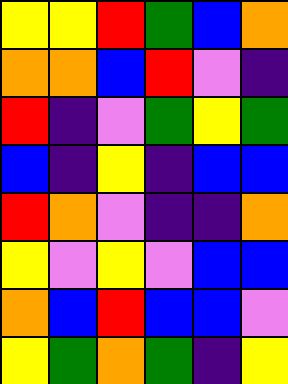[["yellow", "yellow", "red", "green", "blue", "orange"], ["orange", "orange", "blue", "red", "violet", "indigo"], ["red", "indigo", "violet", "green", "yellow", "green"], ["blue", "indigo", "yellow", "indigo", "blue", "blue"], ["red", "orange", "violet", "indigo", "indigo", "orange"], ["yellow", "violet", "yellow", "violet", "blue", "blue"], ["orange", "blue", "red", "blue", "blue", "violet"], ["yellow", "green", "orange", "green", "indigo", "yellow"]]